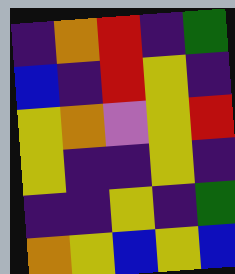[["indigo", "orange", "red", "indigo", "green"], ["blue", "indigo", "red", "yellow", "indigo"], ["yellow", "orange", "violet", "yellow", "red"], ["yellow", "indigo", "indigo", "yellow", "indigo"], ["indigo", "indigo", "yellow", "indigo", "green"], ["orange", "yellow", "blue", "yellow", "blue"]]